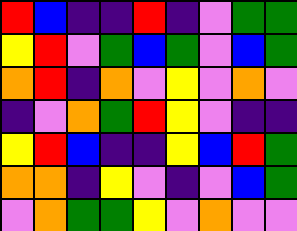[["red", "blue", "indigo", "indigo", "red", "indigo", "violet", "green", "green"], ["yellow", "red", "violet", "green", "blue", "green", "violet", "blue", "green"], ["orange", "red", "indigo", "orange", "violet", "yellow", "violet", "orange", "violet"], ["indigo", "violet", "orange", "green", "red", "yellow", "violet", "indigo", "indigo"], ["yellow", "red", "blue", "indigo", "indigo", "yellow", "blue", "red", "green"], ["orange", "orange", "indigo", "yellow", "violet", "indigo", "violet", "blue", "green"], ["violet", "orange", "green", "green", "yellow", "violet", "orange", "violet", "violet"]]